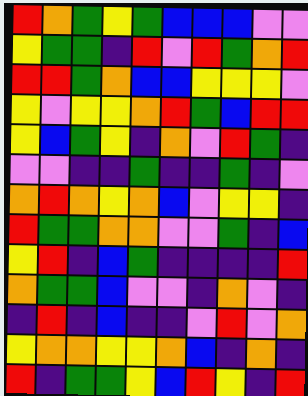[["red", "orange", "green", "yellow", "green", "blue", "blue", "blue", "violet", "violet"], ["yellow", "green", "green", "indigo", "red", "violet", "red", "green", "orange", "red"], ["red", "red", "green", "orange", "blue", "blue", "yellow", "yellow", "yellow", "violet"], ["yellow", "violet", "yellow", "yellow", "orange", "red", "green", "blue", "red", "red"], ["yellow", "blue", "green", "yellow", "indigo", "orange", "violet", "red", "green", "indigo"], ["violet", "violet", "indigo", "indigo", "green", "indigo", "indigo", "green", "indigo", "violet"], ["orange", "red", "orange", "yellow", "orange", "blue", "violet", "yellow", "yellow", "indigo"], ["red", "green", "green", "orange", "orange", "violet", "violet", "green", "indigo", "blue"], ["yellow", "red", "indigo", "blue", "green", "indigo", "indigo", "indigo", "indigo", "red"], ["orange", "green", "green", "blue", "violet", "violet", "indigo", "orange", "violet", "indigo"], ["indigo", "red", "indigo", "blue", "indigo", "indigo", "violet", "red", "violet", "orange"], ["yellow", "orange", "orange", "yellow", "yellow", "orange", "blue", "indigo", "orange", "indigo"], ["red", "indigo", "green", "green", "yellow", "blue", "red", "yellow", "indigo", "red"]]